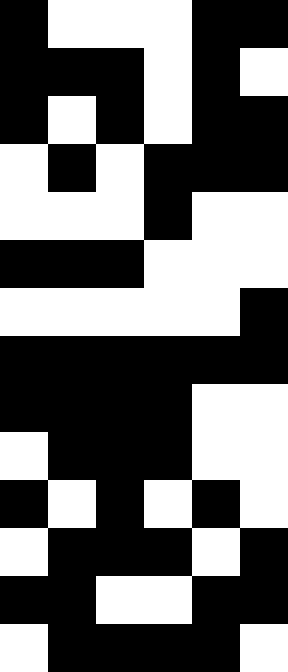[["black", "white", "white", "white", "black", "black"], ["black", "black", "black", "white", "black", "white"], ["black", "white", "black", "white", "black", "black"], ["white", "black", "white", "black", "black", "black"], ["white", "white", "white", "black", "white", "white"], ["black", "black", "black", "white", "white", "white"], ["white", "white", "white", "white", "white", "black"], ["black", "black", "black", "black", "black", "black"], ["black", "black", "black", "black", "white", "white"], ["white", "black", "black", "black", "white", "white"], ["black", "white", "black", "white", "black", "white"], ["white", "black", "black", "black", "white", "black"], ["black", "black", "white", "white", "black", "black"], ["white", "black", "black", "black", "black", "white"]]